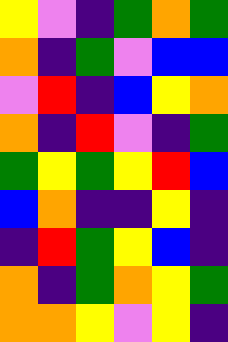[["yellow", "violet", "indigo", "green", "orange", "green"], ["orange", "indigo", "green", "violet", "blue", "blue"], ["violet", "red", "indigo", "blue", "yellow", "orange"], ["orange", "indigo", "red", "violet", "indigo", "green"], ["green", "yellow", "green", "yellow", "red", "blue"], ["blue", "orange", "indigo", "indigo", "yellow", "indigo"], ["indigo", "red", "green", "yellow", "blue", "indigo"], ["orange", "indigo", "green", "orange", "yellow", "green"], ["orange", "orange", "yellow", "violet", "yellow", "indigo"]]